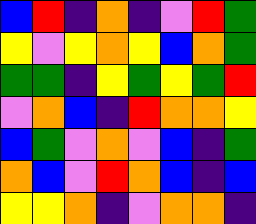[["blue", "red", "indigo", "orange", "indigo", "violet", "red", "green"], ["yellow", "violet", "yellow", "orange", "yellow", "blue", "orange", "green"], ["green", "green", "indigo", "yellow", "green", "yellow", "green", "red"], ["violet", "orange", "blue", "indigo", "red", "orange", "orange", "yellow"], ["blue", "green", "violet", "orange", "violet", "blue", "indigo", "green"], ["orange", "blue", "violet", "red", "orange", "blue", "indigo", "blue"], ["yellow", "yellow", "orange", "indigo", "violet", "orange", "orange", "indigo"]]